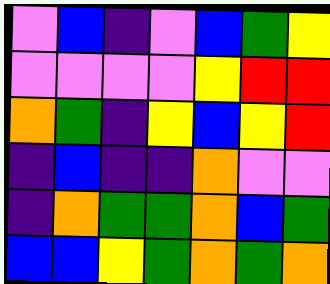[["violet", "blue", "indigo", "violet", "blue", "green", "yellow"], ["violet", "violet", "violet", "violet", "yellow", "red", "red"], ["orange", "green", "indigo", "yellow", "blue", "yellow", "red"], ["indigo", "blue", "indigo", "indigo", "orange", "violet", "violet"], ["indigo", "orange", "green", "green", "orange", "blue", "green"], ["blue", "blue", "yellow", "green", "orange", "green", "orange"]]